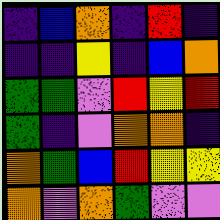[["indigo", "blue", "orange", "indigo", "red", "indigo"], ["indigo", "indigo", "yellow", "indigo", "blue", "orange"], ["green", "green", "violet", "red", "yellow", "red"], ["green", "indigo", "violet", "orange", "orange", "indigo"], ["orange", "green", "blue", "red", "yellow", "yellow"], ["orange", "violet", "orange", "green", "violet", "violet"]]